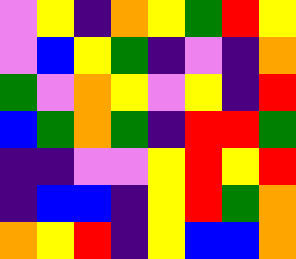[["violet", "yellow", "indigo", "orange", "yellow", "green", "red", "yellow"], ["violet", "blue", "yellow", "green", "indigo", "violet", "indigo", "orange"], ["green", "violet", "orange", "yellow", "violet", "yellow", "indigo", "red"], ["blue", "green", "orange", "green", "indigo", "red", "red", "green"], ["indigo", "indigo", "violet", "violet", "yellow", "red", "yellow", "red"], ["indigo", "blue", "blue", "indigo", "yellow", "red", "green", "orange"], ["orange", "yellow", "red", "indigo", "yellow", "blue", "blue", "orange"]]